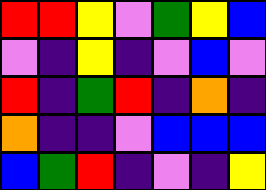[["red", "red", "yellow", "violet", "green", "yellow", "blue"], ["violet", "indigo", "yellow", "indigo", "violet", "blue", "violet"], ["red", "indigo", "green", "red", "indigo", "orange", "indigo"], ["orange", "indigo", "indigo", "violet", "blue", "blue", "blue"], ["blue", "green", "red", "indigo", "violet", "indigo", "yellow"]]